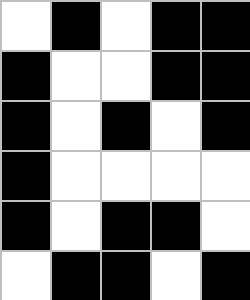[["white", "black", "white", "black", "black"], ["black", "white", "white", "black", "black"], ["black", "white", "black", "white", "black"], ["black", "white", "white", "white", "white"], ["black", "white", "black", "black", "white"], ["white", "black", "black", "white", "black"]]